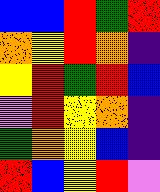[["blue", "blue", "red", "green", "red"], ["orange", "yellow", "red", "orange", "indigo"], ["yellow", "red", "green", "red", "blue"], ["violet", "red", "yellow", "orange", "indigo"], ["green", "orange", "yellow", "blue", "indigo"], ["red", "blue", "yellow", "red", "violet"]]